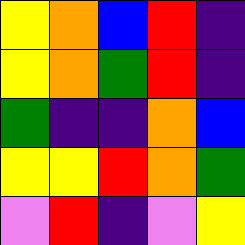[["yellow", "orange", "blue", "red", "indigo"], ["yellow", "orange", "green", "red", "indigo"], ["green", "indigo", "indigo", "orange", "blue"], ["yellow", "yellow", "red", "orange", "green"], ["violet", "red", "indigo", "violet", "yellow"]]